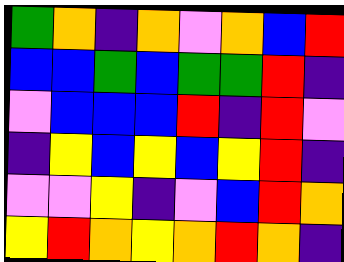[["green", "orange", "indigo", "orange", "violet", "orange", "blue", "red"], ["blue", "blue", "green", "blue", "green", "green", "red", "indigo"], ["violet", "blue", "blue", "blue", "red", "indigo", "red", "violet"], ["indigo", "yellow", "blue", "yellow", "blue", "yellow", "red", "indigo"], ["violet", "violet", "yellow", "indigo", "violet", "blue", "red", "orange"], ["yellow", "red", "orange", "yellow", "orange", "red", "orange", "indigo"]]